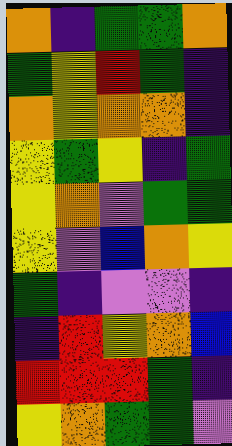[["orange", "indigo", "green", "green", "orange"], ["green", "yellow", "red", "green", "indigo"], ["orange", "yellow", "orange", "orange", "indigo"], ["yellow", "green", "yellow", "indigo", "green"], ["yellow", "orange", "violet", "green", "green"], ["yellow", "violet", "blue", "orange", "yellow"], ["green", "indigo", "violet", "violet", "indigo"], ["indigo", "red", "yellow", "orange", "blue"], ["red", "red", "red", "green", "indigo"], ["yellow", "orange", "green", "green", "violet"]]